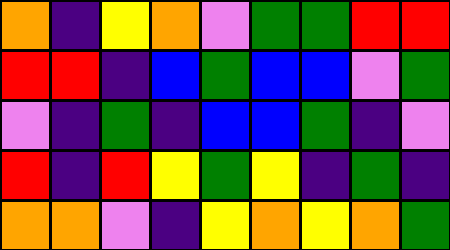[["orange", "indigo", "yellow", "orange", "violet", "green", "green", "red", "red"], ["red", "red", "indigo", "blue", "green", "blue", "blue", "violet", "green"], ["violet", "indigo", "green", "indigo", "blue", "blue", "green", "indigo", "violet"], ["red", "indigo", "red", "yellow", "green", "yellow", "indigo", "green", "indigo"], ["orange", "orange", "violet", "indigo", "yellow", "orange", "yellow", "orange", "green"]]